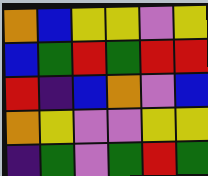[["orange", "blue", "yellow", "yellow", "violet", "yellow"], ["blue", "green", "red", "green", "red", "red"], ["red", "indigo", "blue", "orange", "violet", "blue"], ["orange", "yellow", "violet", "violet", "yellow", "yellow"], ["indigo", "green", "violet", "green", "red", "green"]]